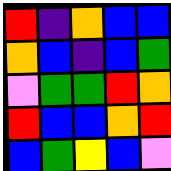[["red", "indigo", "orange", "blue", "blue"], ["orange", "blue", "indigo", "blue", "green"], ["violet", "green", "green", "red", "orange"], ["red", "blue", "blue", "orange", "red"], ["blue", "green", "yellow", "blue", "violet"]]